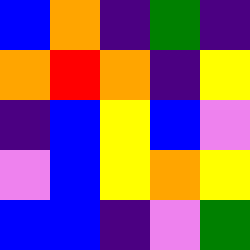[["blue", "orange", "indigo", "green", "indigo"], ["orange", "red", "orange", "indigo", "yellow"], ["indigo", "blue", "yellow", "blue", "violet"], ["violet", "blue", "yellow", "orange", "yellow"], ["blue", "blue", "indigo", "violet", "green"]]